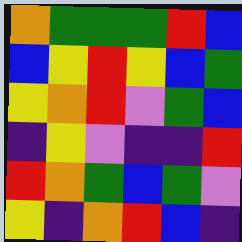[["orange", "green", "green", "green", "red", "blue"], ["blue", "yellow", "red", "yellow", "blue", "green"], ["yellow", "orange", "red", "violet", "green", "blue"], ["indigo", "yellow", "violet", "indigo", "indigo", "red"], ["red", "orange", "green", "blue", "green", "violet"], ["yellow", "indigo", "orange", "red", "blue", "indigo"]]